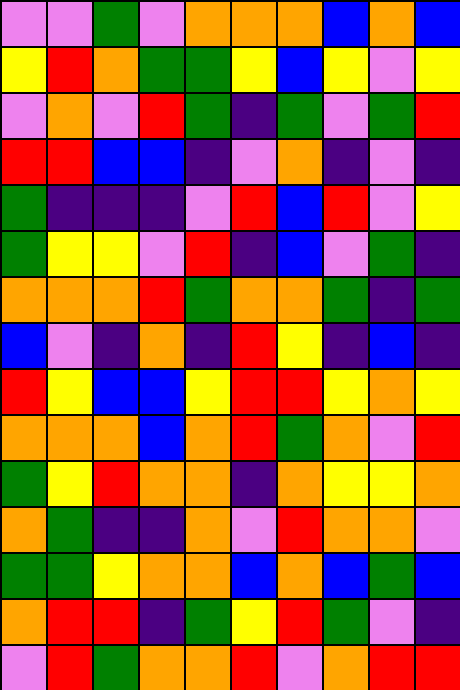[["violet", "violet", "green", "violet", "orange", "orange", "orange", "blue", "orange", "blue"], ["yellow", "red", "orange", "green", "green", "yellow", "blue", "yellow", "violet", "yellow"], ["violet", "orange", "violet", "red", "green", "indigo", "green", "violet", "green", "red"], ["red", "red", "blue", "blue", "indigo", "violet", "orange", "indigo", "violet", "indigo"], ["green", "indigo", "indigo", "indigo", "violet", "red", "blue", "red", "violet", "yellow"], ["green", "yellow", "yellow", "violet", "red", "indigo", "blue", "violet", "green", "indigo"], ["orange", "orange", "orange", "red", "green", "orange", "orange", "green", "indigo", "green"], ["blue", "violet", "indigo", "orange", "indigo", "red", "yellow", "indigo", "blue", "indigo"], ["red", "yellow", "blue", "blue", "yellow", "red", "red", "yellow", "orange", "yellow"], ["orange", "orange", "orange", "blue", "orange", "red", "green", "orange", "violet", "red"], ["green", "yellow", "red", "orange", "orange", "indigo", "orange", "yellow", "yellow", "orange"], ["orange", "green", "indigo", "indigo", "orange", "violet", "red", "orange", "orange", "violet"], ["green", "green", "yellow", "orange", "orange", "blue", "orange", "blue", "green", "blue"], ["orange", "red", "red", "indigo", "green", "yellow", "red", "green", "violet", "indigo"], ["violet", "red", "green", "orange", "orange", "red", "violet", "orange", "red", "red"]]